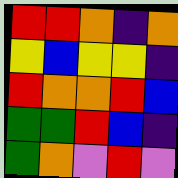[["red", "red", "orange", "indigo", "orange"], ["yellow", "blue", "yellow", "yellow", "indigo"], ["red", "orange", "orange", "red", "blue"], ["green", "green", "red", "blue", "indigo"], ["green", "orange", "violet", "red", "violet"]]